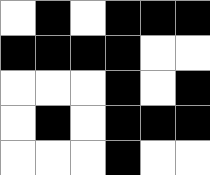[["white", "black", "white", "black", "black", "black"], ["black", "black", "black", "black", "white", "white"], ["white", "white", "white", "black", "white", "black"], ["white", "black", "white", "black", "black", "black"], ["white", "white", "white", "black", "white", "white"]]